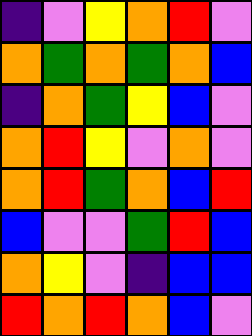[["indigo", "violet", "yellow", "orange", "red", "violet"], ["orange", "green", "orange", "green", "orange", "blue"], ["indigo", "orange", "green", "yellow", "blue", "violet"], ["orange", "red", "yellow", "violet", "orange", "violet"], ["orange", "red", "green", "orange", "blue", "red"], ["blue", "violet", "violet", "green", "red", "blue"], ["orange", "yellow", "violet", "indigo", "blue", "blue"], ["red", "orange", "red", "orange", "blue", "violet"]]